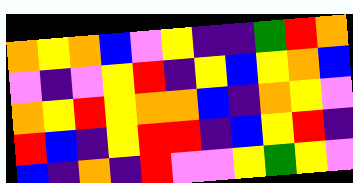[["orange", "yellow", "orange", "blue", "violet", "yellow", "indigo", "indigo", "green", "red", "orange"], ["violet", "indigo", "violet", "yellow", "red", "indigo", "yellow", "blue", "yellow", "orange", "blue"], ["orange", "yellow", "red", "yellow", "orange", "orange", "blue", "indigo", "orange", "yellow", "violet"], ["red", "blue", "indigo", "yellow", "red", "red", "indigo", "blue", "yellow", "red", "indigo"], ["blue", "indigo", "orange", "indigo", "red", "violet", "violet", "yellow", "green", "yellow", "violet"]]